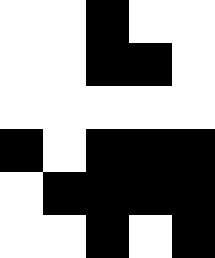[["white", "white", "black", "white", "white"], ["white", "white", "black", "black", "white"], ["white", "white", "white", "white", "white"], ["black", "white", "black", "black", "black"], ["white", "black", "black", "black", "black"], ["white", "white", "black", "white", "black"]]